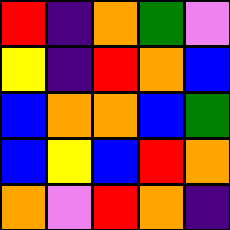[["red", "indigo", "orange", "green", "violet"], ["yellow", "indigo", "red", "orange", "blue"], ["blue", "orange", "orange", "blue", "green"], ["blue", "yellow", "blue", "red", "orange"], ["orange", "violet", "red", "orange", "indigo"]]